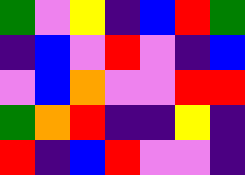[["green", "violet", "yellow", "indigo", "blue", "red", "green"], ["indigo", "blue", "violet", "red", "violet", "indigo", "blue"], ["violet", "blue", "orange", "violet", "violet", "red", "red"], ["green", "orange", "red", "indigo", "indigo", "yellow", "indigo"], ["red", "indigo", "blue", "red", "violet", "violet", "indigo"]]